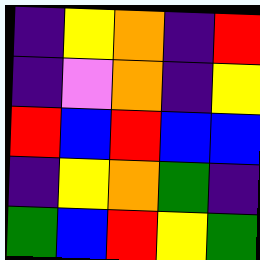[["indigo", "yellow", "orange", "indigo", "red"], ["indigo", "violet", "orange", "indigo", "yellow"], ["red", "blue", "red", "blue", "blue"], ["indigo", "yellow", "orange", "green", "indigo"], ["green", "blue", "red", "yellow", "green"]]